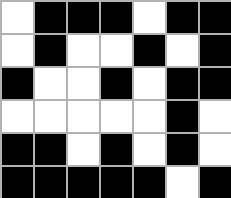[["white", "black", "black", "black", "white", "black", "black"], ["white", "black", "white", "white", "black", "white", "black"], ["black", "white", "white", "black", "white", "black", "black"], ["white", "white", "white", "white", "white", "black", "white"], ["black", "black", "white", "black", "white", "black", "white"], ["black", "black", "black", "black", "black", "white", "black"]]